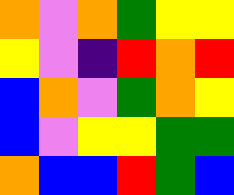[["orange", "violet", "orange", "green", "yellow", "yellow"], ["yellow", "violet", "indigo", "red", "orange", "red"], ["blue", "orange", "violet", "green", "orange", "yellow"], ["blue", "violet", "yellow", "yellow", "green", "green"], ["orange", "blue", "blue", "red", "green", "blue"]]